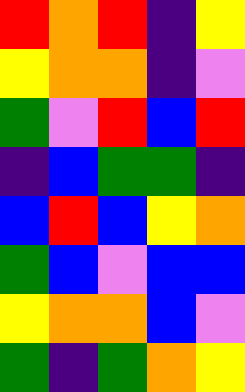[["red", "orange", "red", "indigo", "yellow"], ["yellow", "orange", "orange", "indigo", "violet"], ["green", "violet", "red", "blue", "red"], ["indigo", "blue", "green", "green", "indigo"], ["blue", "red", "blue", "yellow", "orange"], ["green", "blue", "violet", "blue", "blue"], ["yellow", "orange", "orange", "blue", "violet"], ["green", "indigo", "green", "orange", "yellow"]]